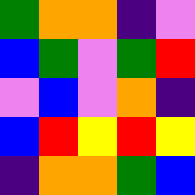[["green", "orange", "orange", "indigo", "violet"], ["blue", "green", "violet", "green", "red"], ["violet", "blue", "violet", "orange", "indigo"], ["blue", "red", "yellow", "red", "yellow"], ["indigo", "orange", "orange", "green", "blue"]]